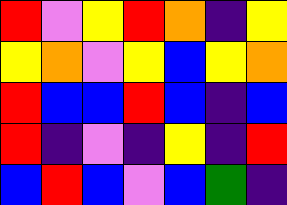[["red", "violet", "yellow", "red", "orange", "indigo", "yellow"], ["yellow", "orange", "violet", "yellow", "blue", "yellow", "orange"], ["red", "blue", "blue", "red", "blue", "indigo", "blue"], ["red", "indigo", "violet", "indigo", "yellow", "indigo", "red"], ["blue", "red", "blue", "violet", "blue", "green", "indigo"]]